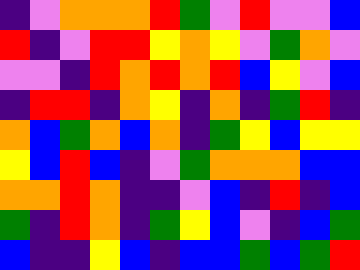[["indigo", "violet", "orange", "orange", "orange", "red", "green", "violet", "red", "violet", "violet", "blue"], ["red", "indigo", "violet", "red", "red", "yellow", "orange", "yellow", "violet", "green", "orange", "violet"], ["violet", "violet", "indigo", "red", "orange", "red", "orange", "red", "blue", "yellow", "violet", "blue"], ["indigo", "red", "red", "indigo", "orange", "yellow", "indigo", "orange", "indigo", "green", "red", "indigo"], ["orange", "blue", "green", "orange", "blue", "orange", "indigo", "green", "yellow", "blue", "yellow", "yellow"], ["yellow", "blue", "red", "blue", "indigo", "violet", "green", "orange", "orange", "orange", "blue", "blue"], ["orange", "orange", "red", "orange", "indigo", "indigo", "violet", "blue", "indigo", "red", "indigo", "blue"], ["green", "indigo", "red", "orange", "indigo", "green", "yellow", "blue", "violet", "indigo", "blue", "green"], ["blue", "indigo", "indigo", "yellow", "blue", "indigo", "blue", "blue", "green", "blue", "green", "red"]]